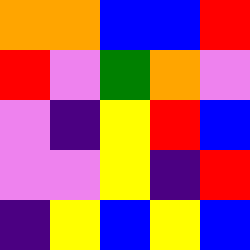[["orange", "orange", "blue", "blue", "red"], ["red", "violet", "green", "orange", "violet"], ["violet", "indigo", "yellow", "red", "blue"], ["violet", "violet", "yellow", "indigo", "red"], ["indigo", "yellow", "blue", "yellow", "blue"]]